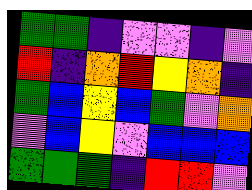[["green", "green", "indigo", "violet", "violet", "indigo", "violet"], ["red", "indigo", "orange", "red", "yellow", "orange", "indigo"], ["green", "blue", "yellow", "blue", "green", "violet", "orange"], ["violet", "blue", "yellow", "violet", "blue", "blue", "blue"], ["green", "green", "green", "indigo", "red", "red", "violet"]]